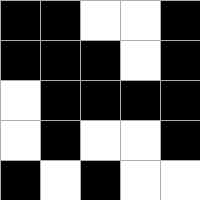[["black", "black", "white", "white", "black"], ["black", "black", "black", "white", "black"], ["white", "black", "black", "black", "black"], ["white", "black", "white", "white", "black"], ["black", "white", "black", "white", "white"]]